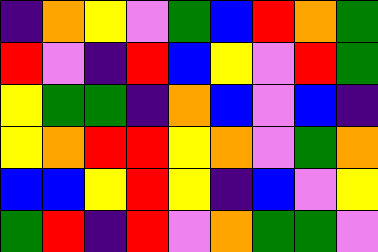[["indigo", "orange", "yellow", "violet", "green", "blue", "red", "orange", "green"], ["red", "violet", "indigo", "red", "blue", "yellow", "violet", "red", "green"], ["yellow", "green", "green", "indigo", "orange", "blue", "violet", "blue", "indigo"], ["yellow", "orange", "red", "red", "yellow", "orange", "violet", "green", "orange"], ["blue", "blue", "yellow", "red", "yellow", "indigo", "blue", "violet", "yellow"], ["green", "red", "indigo", "red", "violet", "orange", "green", "green", "violet"]]